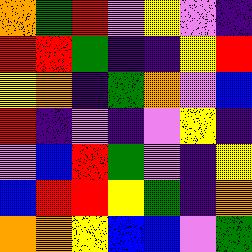[["orange", "green", "red", "violet", "yellow", "violet", "indigo"], ["red", "red", "green", "indigo", "indigo", "yellow", "red"], ["yellow", "orange", "indigo", "green", "orange", "violet", "blue"], ["red", "indigo", "violet", "indigo", "violet", "yellow", "indigo"], ["violet", "blue", "red", "green", "violet", "indigo", "yellow"], ["blue", "red", "red", "yellow", "green", "indigo", "orange"], ["orange", "orange", "yellow", "blue", "blue", "violet", "green"]]